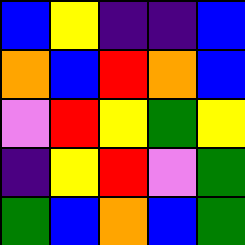[["blue", "yellow", "indigo", "indigo", "blue"], ["orange", "blue", "red", "orange", "blue"], ["violet", "red", "yellow", "green", "yellow"], ["indigo", "yellow", "red", "violet", "green"], ["green", "blue", "orange", "blue", "green"]]